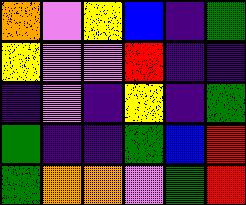[["orange", "violet", "yellow", "blue", "indigo", "green"], ["yellow", "violet", "violet", "red", "indigo", "indigo"], ["indigo", "violet", "indigo", "yellow", "indigo", "green"], ["green", "indigo", "indigo", "green", "blue", "red"], ["green", "orange", "orange", "violet", "green", "red"]]